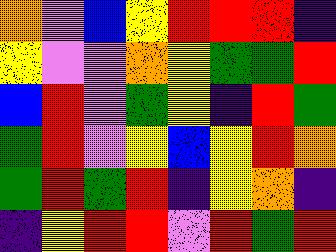[["orange", "violet", "blue", "yellow", "red", "red", "red", "indigo"], ["yellow", "violet", "violet", "orange", "yellow", "green", "green", "red"], ["blue", "red", "violet", "green", "yellow", "indigo", "red", "green"], ["green", "red", "violet", "yellow", "blue", "yellow", "red", "orange"], ["green", "red", "green", "red", "indigo", "yellow", "orange", "indigo"], ["indigo", "yellow", "red", "red", "violet", "red", "green", "red"]]